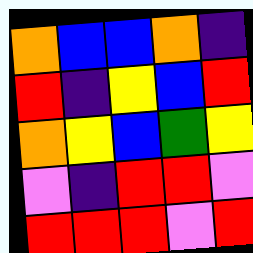[["orange", "blue", "blue", "orange", "indigo"], ["red", "indigo", "yellow", "blue", "red"], ["orange", "yellow", "blue", "green", "yellow"], ["violet", "indigo", "red", "red", "violet"], ["red", "red", "red", "violet", "red"]]